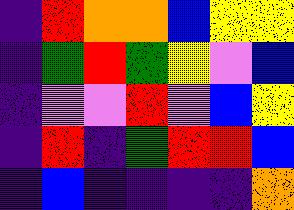[["indigo", "red", "orange", "orange", "blue", "yellow", "yellow"], ["indigo", "green", "red", "green", "yellow", "violet", "blue"], ["indigo", "violet", "violet", "red", "violet", "blue", "yellow"], ["indigo", "red", "indigo", "green", "red", "red", "blue"], ["indigo", "blue", "indigo", "indigo", "indigo", "indigo", "orange"]]